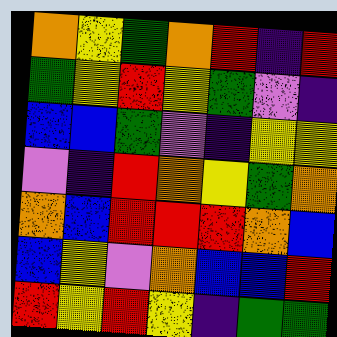[["orange", "yellow", "green", "orange", "red", "indigo", "red"], ["green", "yellow", "red", "yellow", "green", "violet", "indigo"], ["blue", "blue", "green", "violet", "indigo", "yellow", "yellow"], ["violet", "indigo", "red", "orange", "yellow", "green", "orange"], ["orange", "blue", "red", "red", "red", "orange", "blue"], ["blue", "yellow", "violet", "orange", "blue", "blue", "red"], ["red", "yellow", "red", "yellow", "indigo", "green", "green"]]